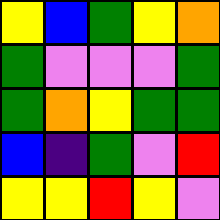[["yellow", "blue", "green", "yellow", "orange"], ["green", "violet", "violet", "violet", "green"], ["green", "orange", "yellow", "green", "green"], ["blue", "indigo", "green", "violet", "red"], ["yellow", "yellow", "red", "yellow", "violet"]]